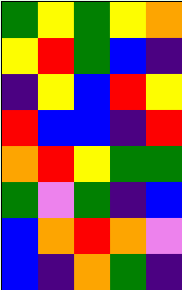[["green", "yellow", "green", "yellow", "orange"], ["yellow", "red", "green", "blue", "indigo"], ["indigo", "yellow", "blue", "red", "yellow"], ["red", "blue", "blue", "indigo", "red"], ["orange", "red", "yellow", "green", "green"], ["green", "violet", "green", "indigo", "blue"], ["blue", "orange", "red", "orange", "violet"], ["blue", "indigo", "orange", "green", "indigo"]]